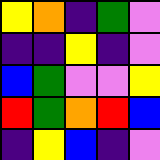[["yellow", "orange", "indigo", "green", "violet"], ["indigo", "indigo", "yellow", "indigo", "violet"], ["blue", "green", "violet", "violet", "yellow"], ["red", "green", "orange", "red", "blue"], ["indigo", "yellow", "blue", "indigo", "violet"]]